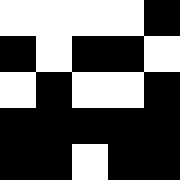[["white", "white", "white", "white", "black"], ["black", "white", "black", "black", "white"], ["white", "black", "white", "white", "black"], ["black", "black", "black", "black", "black"], ["black", "black", "white", "black", "black"]]